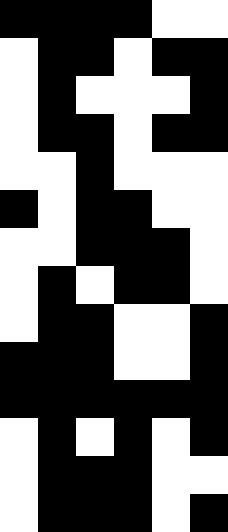[["black", "black", "black", "black", "white", "white"], ["white", "black", "black", "white", "black", "black"], ["white", "black", "white", "white", "white", "black"], ["white", "black", "black", "white", "black", "black"], ["white", "white", "black", "white", "white", "white"], ["black", "white", "black", "black", "white", "white"], ["white", "white", "black", "black", "black", "white"], ["white", "black", "white", "black", "black", "white"], ["white", "black", "black", "white", "white", "black"], ["black", "black", "black", "white", "white", "black"], ["black", "black", "black", "black", "black", "black"], ["white", "black", "white", "black", "white", "black"], ["white", "black", "black", "black", "white", "white"], ["white", "black", "black", "black", "white", "black"]]